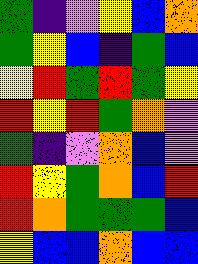[["green", "indigo", "violet", "yellow", "blue", "orange"], ["green", "yellow", "blue", "indigo", "green", "blue"], ["yellow", "red", "green", "red", "green", "yellow"], ["red", "yellow", "red", "green", "orange", "violet"], ["green", "indigo", "violet", "orange", "blue", "violet"], ["red", "yellow", "green", "orange", "blue", "red"], ["red", "orange", "green", "green", "green", "blue"], ["yellow", "blue", "blue", "orange", "blue", "blue"]]